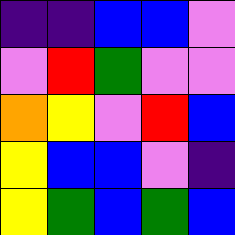[["indigo", "indigo", "blue", "blue", "violet"], ["violet", "red", "green", "violet", "violet"], ["orange", "yellow", "violet", "red", "blue"], ["yellow", "blue", "blue", "violet", "indigo"], ["yellow", "green", "blue", "green", "blue"]]